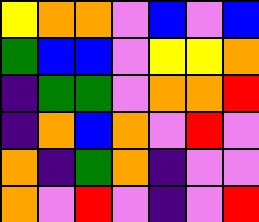[["yellow", "orange", "orange", "violet", "blue", "violet", "blue"], ["green", "blue", "blue", "violet", "yellow", "yellow", "orange"], ["indigo", "green", "green", "violet", "orange", "orange", "red"], ["indigo", "orange", "blue", "orange", "violet", "red", "violet"], ["orange", "indigo", "green", "orange", "indigo", "violet", "violet"], ["orange", "violet", "red", "violet", "indigo", "violet", "red"]]